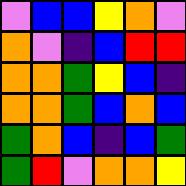[["violet", "blue", "blue", "yellow", "orange", "violet"], ["orange", "violet", "indigo", "blue", "red", "red"], ["orange", "orange", "green", "yellow", "blue", "indigo"], ["orange", "orange", "green", "blue", "orange", "blue"], ["green", "orange", "blue", "indigo", "blue", "green"], ["green", "red", "violet", "orange", "orange", "yellow"]]